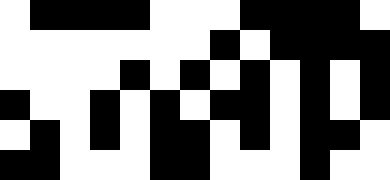[["white", "black", "black", "black", "black", "white", "white", "white", "black", "black", "black", "black", "white"], ["white", "white", "white", "white", "white", "white", "white", "black", "white", "black", "black", "black", "black"], ["white", "white", "white", "white", "black", "white", "black", "white", "black", "white", "black", "white", "black"], ["black", "white", "white", "black", "white", "black", "white", "black", "black", "white", "black", "white", "black"], ["white", "black", "white", "black", "white", "black", "black", "white", "black", "white", "black", "black", "white"], ["black", "black", "white", "white", "white", "black", "black", "white", "white", "white", "black", "white", "white"]]